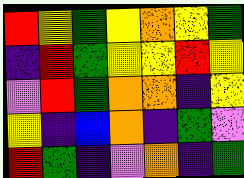[["red", "yellow", "green", "yellow", "orange", "yellow", "green"], ["indigo", "red", "green", "yellow", "yellow", "red", "yellow"], ["violet", "red", "green", "orange", "orange", "indigo", "yellow"], ["yellow", "indigo", "blue", "orange", "indigo", "green", "violet"], ["red", "green", "indigo", "violet", "orange", "indigo", "green"]]